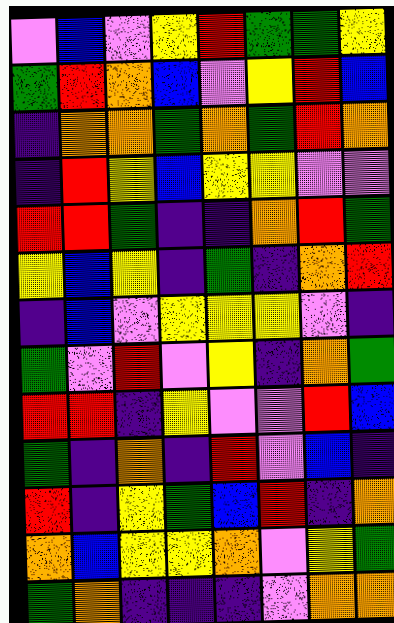[["violet", "blue", "violet", "yellow", "red", "green", "green", "yellow"], ["green", "red", "orange", "blue", "violet", "yellow", "red", "blue"], ["indigo", "orange", "orange", "green", "orange", "green", "red", "orange"], ["indigo", "red", "yellow", "blue", "yellow", "yellow", "violet", "violet"], ["red", "red", "green", "indigo", "indigo", "orange", "red", "green"], ["yellow", "blue", "yellow", "indigo", "green", "indigo", "orange", "red"], ["indigo", "blue", "violet", "yellow", "yellow", "yellow", "violet", "indigo"], ["green", "violet", "red", "violet", "yellow", "indigo", "orange", "green"], ["red", "red", "indigo", "yellow", "violet", "violet", "red", "blue"], ["green", "indigo", "orange", "indigo", "red", "violet", "blue", "indigo"], ["red", "indigo", "yellow", "green", "blue", "red", "indigo", "orange"], ["orange", "blue", "yellow", "yellow", "orange", "violet", "yellow", "green"], ["green", "orange", "indigo", "indigo", "indigo", "violet", "orange", "orange"]]